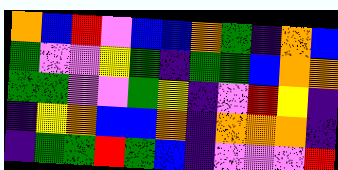[["orange", "blue", "red", "violet", "blue", "blue", "orange", "green", "indigo", "orange", "blue"], ["green", "violet", "violet", "yellow", "green", "indigo", "green", "green", "blue", "orange", "orange"], ["green", "green", "violet", "violet", "green", "yellow", "indigo", "violet", "red", "yellow", "indigo"], ["indigo", "yellow", "orange", "blue", "blue", "orange", "indigo", "orange", "orange", "orange", "indigo"], ["indigo", "green", "green", "red", "green", "blue", "indigo", "violet", "violet", "violet", "red"]]